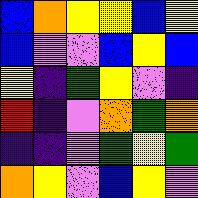[["blue", "orange", "yellow", "yellow", "blue", "yellow"], ["blue", "violet", "violet", "blue", "yellow", "blue"], ["yellow", "indigo", "green", "yellow", "violet", "indigo"], ["red", "indigo", "violet", "orange", "green", "orange"], ["indigo", "indigo", "violet", "green", "yellow", "green"], ["orange", "yellow", "violet", "blue", "yellow", "violet"]]